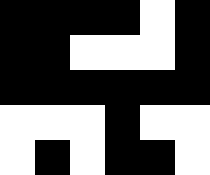[["black", "black", "black", "black", "white", "black"], ["black", "black", "white", "white", "white", "black"], ["black", "black", "black", "black", "black", "black"], ["white", "white", "white", "black", "white", "white"], ["white", "black", "white", "black", "black", "white"]]